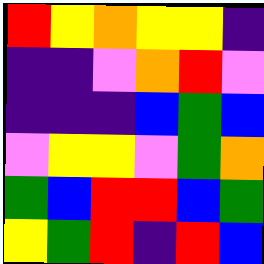[["red", "yellow", "orange", "yellow", "yellow", "indigo"], ["indigo", "indigo", "violet", "orange", "red", "violet"], ["indigo", "indigo", "indigo", "blue", "green", "blue"], ["violet", "yellow", "yellow", "violet", "green", "orange"], ["green", "blue", "red", "red", "blue", "green"], ["yellow", "green", "red", "indigo", "red", "blue"]]